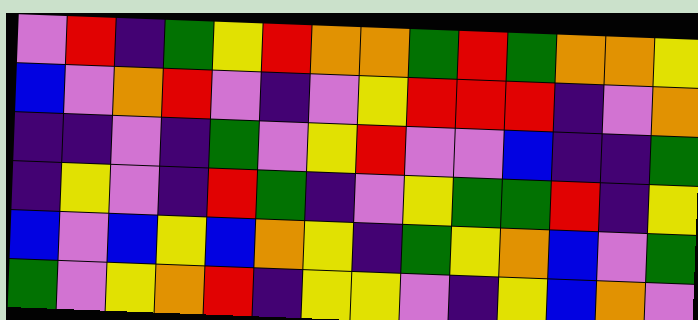[["violet", "red", "indigo", "green", "yellow", "red", "orange", "orange", "green", "red", "green", "orange", "orange", "yellow"], ["blue", "violet", "orange", "red", "violet", "indigo", "violet", "yellow", "red", "red", "red", "indigo", "violet", "orange"], ["indigo", "indigo", "violet", "indigo", "green", "violet", "yellow", "red", "violet", "violet", "blue", "indigo", "indigo", "green"], ["indigo", "yellow", "violet", "indigo", "red", "green", "indigo", "violet", "yellow", "green", "green", "red", "indigo", "yellow"], ["blue", "violet", "blue", "yellow", "blue", "orange", "yellow", "indigo", "green", "yellow", "orange", "blue", "violet", "green"], ["green", "violet", "yellow", "orange", "red", "indigo", "yellow", "yellow", "violet", "indigo", "yellow", "blue", "orange", "violet"]]